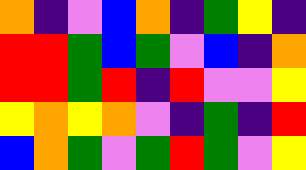[["orange", "indigo", "violet", "blue", "orange", "indigo", "green", "yellow", "indigo"], ["red", "red", "green", "blue", "green", "violet", "blue", "indigo", "orange"], ["red", "red", "green", "red", "indigo", "red", "violet", "violet", "yellow"], ["yellow", "orange", "yellow", "orange", "violet", "indigo", "green", "indigo", "red"], ["blue", "orange", "green", "violet", "green", "red", "green", "violet", "yellow"]]